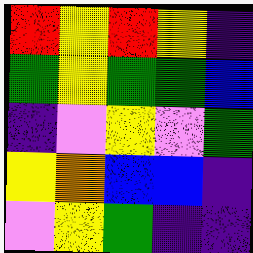[["red", "yellow", "red", "yellow", "indigo"], ["green", "yellow", "green", "green", "blue"], ["indigo", "violet", "yellow", "violet", "green"], ["yellow", "orange", "blue", "blue", "indigo"], ["violet", "yellow", "green", "indigo", "indigo"]]